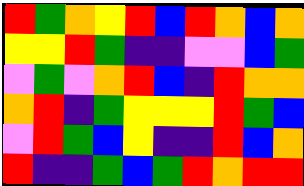[["red", "green", "orange", "yellow", "red", "blue", "red", "orange", "blue", "orange"], ["yellow", "yellow", "red", "green", "indigo", "indigo", "violet", "violet", "blue", "green"], ["violet", "green", "violet", "orange", "red", "blue", "indigo", "red", "orange", "orange"], ["orange", "red", "indigo", "green", "yellow", "yellow", "yellow", "red", "green", "blue"], ["violet", "red", "green", "blue", "yellow", "indigo", "indigo", "red", "blue", "orange"], ["red", "indigo", "indigo", "green", "blue", "green", "red", "orange", "red", "red"]]